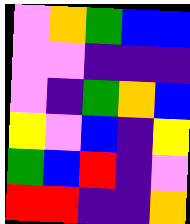[["violet", "orange", "green", "blue", "blue"], ["violet", "violet", "indigo", "indigo", "indigo"], ["violet", "indigo", "green", "orange", "blue"], ["yellow", "violet", "blue", "indigo", "yellow"], ["green", "blue", "red", "indigo", "violet"], ["red", "red", "indigo", "indigo", "orange"]]